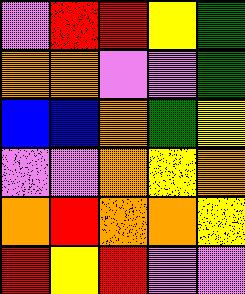[["violet", "red", "red", "yellow", "green"], ["orange", "orange", "violet", "violet", "green"], ["blue", "blue", "orange", "green", "yellow"], ["violet", "violet", "orange", "yellow", "orange"], ["orange", "red", "orange", "orange", "yellow"], ["red", "yellow", "red", "violet", "violet"]]